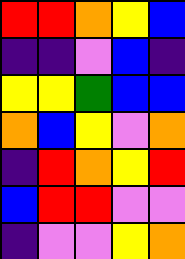[["red", "red", "orange", "yellow", "blue"], ["indigo", "indigo", "violet", "blue", "indigo"], ["yellow", "yellow", "green", "blue", "blue"], ["orange", "blue", "yellow", "violet", "orange"], ["indigo", "red", "orange", "yellow", "red"], ["blue", "red", "red", "violet", "violet"], ["indigo", "violet", "violet", "yellow", "orange"]]